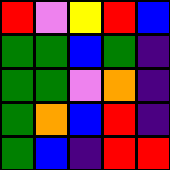[["red", "violet", "yellow", "red", "blue"], ["green", "green", "blue", "green", "indigo"], ["green", "green", "violet", "orange", "indigo"], ["green", "orange", "blue", "red", "indigo"], ["green", "blue", "indigo", "red", "red"]]